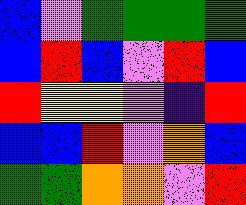[["blue", "violet", "green", "green", "green", "green"], ["blue", "red", "blue", "violet", "red", "blue"], ["red", "yellow", "yellow", "violet", "indigo", "red"], ["blue", "blue", "red", "violet", "orange", "blue"], ["green", "green", "orange", "orange", "violet", "red"]]